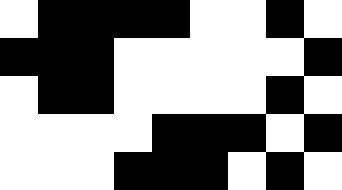[["white", "black", "black", "black", "black", "white", "white", "black", "white"], ["black", "black", "black", "white", "white", "white", "white", "white", "black"], ["white", "black", "black", "white", "white", "white", "white", "black", "white"], ["white", "white", "white", "white", "black", "black", "black", "white", "black"], ["white", "white", "white", "black", "black", "black", "white", "black", "white"]]